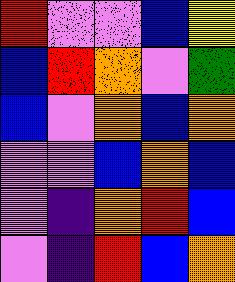[["red", "violet", "violet", "blue", "yellow"], ["blue", "red", "orange", "violet", "green"], ["blue", "violet", "orange", "blue", "orange"], ["violet", "violet", "blue", "orange", "blue"], ["violet", "indigo", "orange", "red", "blue"], ["violet", "indigo", "red", "blue", "orange"]]